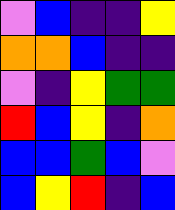[["violet", "blue", "indigo", "indigo", "yellow"], ["orange", "orange", "blue", "indigo", "indigo"], ["violet", "indigo", "yellow", "green", "green"], ["red", "blue", "yellow", "indigo", "orange"], ["blue", "blue", "green", "blue", "violet"], ["blue", "yellow", "red", "indigo", "blue"]]